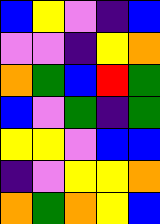[["blue", "yellow", "violet", "indigo", "blue"], ["violet", "violet", "indigo", "yellow", "orange"], ["orange", "green", "blue", "red", "green"], ["blue", "violet", "green", "indigo", "green"], ["yellow", "yellow", "violet", "blue", "blue"], ["indigo", "violet", "yellow", "yellow", "orange"], ["orange", "green", "orange", "yellow", "blue"]]